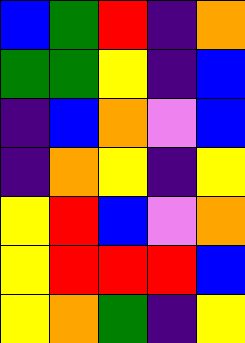[["blue", "green", "red", "indigo", "orange"], ["green", "green", "yellow", "indigo", "blue"], ["indigo", "blue", "orange", "violet", "blue"], ["indigo", "orange", "yellow", "indigo", "yellow"], ["yellow", "red", "blue", "violet", "orange"], ["yellow", "red", "red", "red", "blue"], ["yellow", "orange", "green", "indigo", "yellow"]]